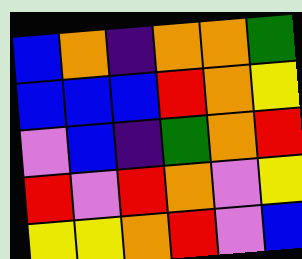[["blue", "orange", "indigo", "orange", "orange", "green"], ["blue", "blue", "blue", "red", "orange", "yellow"], ["violet", "blue", "indigo", "green", "orange", "red"], ["red", "violet", "red", "orange", "violet", "yellow"], ["yellow", "yellow", "orange", "red", "violet", "blue"]]